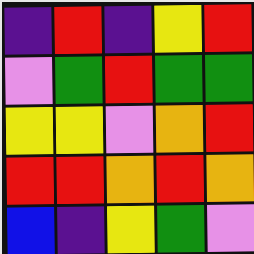[["indigo", "red", "indigo", "yellow", "red"], ["violet", "green", "red", "green", "green"], ["yellow", "yellow", "violet", "orange", "red"], ["red", "red", "orange", "red", "orange"], ["blue", "indigo", "yellow", "green", "violet"]]